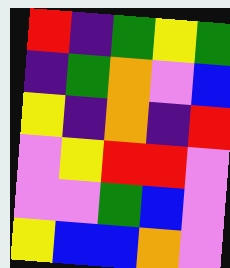[["red", "indigo", "green", "yellow", "green"], ["indigo", "green", "orange", "violet", "blue"], ["yellow", "indigo", "orange", "indigo", "red"], ["violet", "yellow", "red", "red", "violet"], ["violet", "violet", "green", "blue", "violet"], ["yellow", "blue", "blue", "orange", "violet"]]